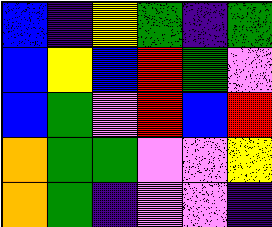[["blue", "indigo", "yellow", "green", "indigo", "green"], ["blue", "yellow", "blue", "red", "green", "violet"], ["blue", "green", "violet", "red", "blue", "red"], ["orange", "green", "green", "violet", "violet", "yellow"], ["orange", "green", "indigo", "violet", "violet", "indigo"]]